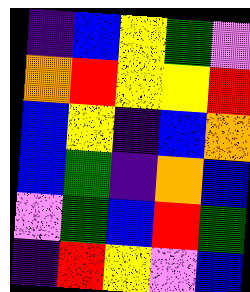[["indigo", "blue", "yellow", "green", "violet"], ["orange", "red", "yellow", "yellow", "red"], ["blue", "yellow", "indigo", "blue", "orange"], ["blue", "green", "indigo", "orange", "blue"], ["violet", "green", "blue", "red", "green"], ["indigo", "red", "yellow", "violet", "blue"]]